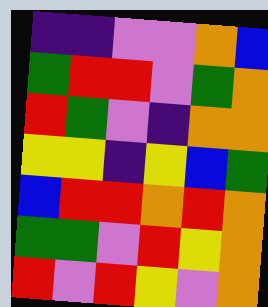[["indigo", "indigo", "violet", "violet", "orange", "blue"], ["green", "red", "red", "violet", "green", "orange"], ["red", "green", "violet", "indigo", "orange", "orange"], ["yellow", "yellow", "indigo", "yellow", "blue", "green"], ["blue", "red", "red", "orange", "red", "orange"], ["green", "green", "violet", "red", "yellow", "orange"], ["red", "violet", "red", "yellow", "violet", "orange"]]